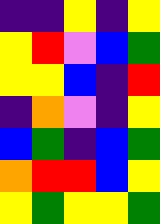[["indigo", "indigo", "yellow", "indigo", "yellow"], ["yellow", "red", "violet", "blue", "green"], ["yellow", "yellow", "blue", "indigo", "red"], ["indigo", "orange", "violet", "indigo", "yellow"], ["blue", "green", "indigo", "blue", "green"], ["orange", "red", "red", "blue", "yellow"], ["yellow", "green", "yellow", "yellow", "green"]]